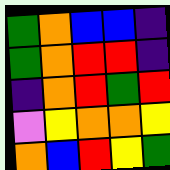[["green", "orange", "blue", "blue", "indigo"], ["green", "orange", "red", "red", "indigo"], ["indigo", "orange", "red", "green", "red"], ["violet", "yellow", "orange", "orange", "yellow"], ["orange", "blue", "red", "yellow", "green"]]